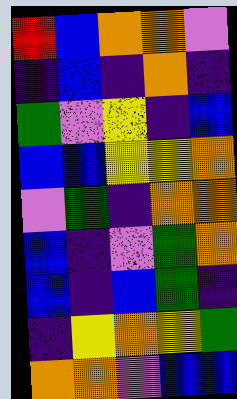[["red", "blue", "orange", "orange", "violet"], ["indigo", "blue", "indigo", "orange", "indigo"], ["green", "violet", "yellow", "indigo", "blue"], ["blue", "blue", "yellow", "yellow", "orange"], ["violet", "green", "indigo", "orange", "orange"], ["blue", "indigo", "violet", "green", "orange"], ["blue", "indigo", "blue", "green", "indigo"], ["indigo", "yellow", "orange", "yellow", "green"], ["orange", "orange", "violet", "blue", "blue"]]